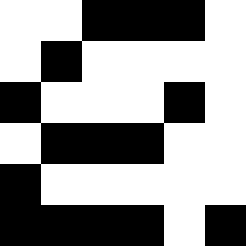[["white", "white", "black", "black", "black", "white"], ["white", "black", "white", "white", "white", "white"], ["black", "white", "white", "white", "black", "white"], ["white", "black", "black", "black", "white", "white"], ["black", "white", "white", "white", "white", "white"], ["black", "black", "black", "black", "white", "black"]]